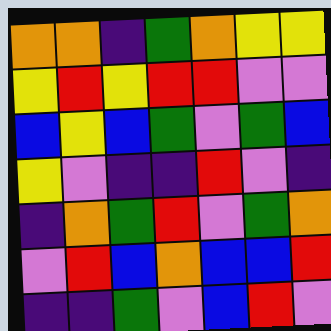[["orange", "orange", "indigo", "green", "orange", "yellow", "yellow"], ["yellow", "red", "yellow", "red", "red", "violet", "violet"], ["blue", "yellow", "blue", "green", "violet", "green", "blue"], ["yellow", "violet", "indigo", "indigo", "red", "violet", "indigo"], ["indigo", "orange", "green", "red", "violet", "green", "orange"], ["violet", "red", "blue", "orange", "blue", "blue", "red"], ["indigo", "indigo", "green", "violet", "blue", "red", "violet"]]